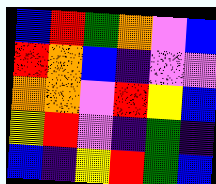[["blue", "red", "green", "orange", "violet", "blue"], ["red", "orange", "blue", "indigo", "violet", "violet"], ["orange", "orange", "violet", "red", "yellow", "blue"], ["yellow", "red", "violet", "indigo", "green", "indigo"], ["blue", "indigo", "yellow", "red", "green", "blue"]]